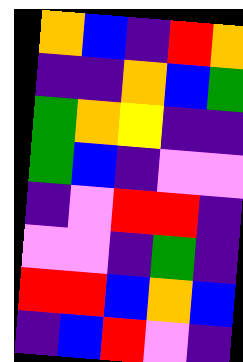[["orange", "blue", "indigo", "red", "orange"], ["indigo", "indigo", "orange", "blue", "green"], ["green", "orange", "yellow", "indigo", "indigo"], ["green", "blue", "indigo", "violet", "violet"], ["indigo", "violet", "red", "red", "indigo"], ["violet", "violet", "indigo", "green", "indigo"], ["red", "red", "blue", "orange", "blue"], ["indigo", "blue", "red", "violet", "indigo"]]